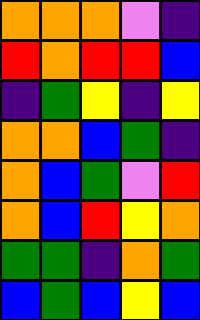[["orange", "orange", "orange", "violet", "indigo"], ["red", "orange", "red", "red", "blue"], ["indigo", "green", "yellow", "indigo", "yellow"], ["orange", "orange", "blue", "green", "indigo"], ["orange", "blue", "green", "violet", "red"], ["orange", "blue", "red", "yellow", "orange"], ["green", "green", "indigo", "orange", "green"], ["blue", "green", "blue", "yellow", "blue"]]